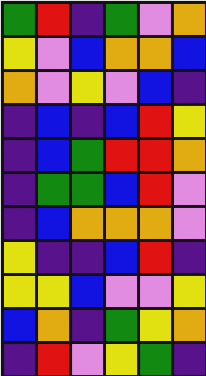[["green", "red", "indigo", "green", "violet", "orange"], ["yellow", "violet", "blue", "orange", "orange", "blue"], ["orange", "violet", "yellow", "violet", "blue", "indigo"], ["indigo", "blue", "indigo", "blue", "red", "yellow"], ["indigo", "blue", "green", "red", "red", "orange"], ["indigo", "green", "green", "blue", "red", "violet"], ["indigo", "blue", "orange", "orange", "orange", "violet"], ["yellow", "indigo", "indigo", "blue", "red", "indigo"], ["yellow", "yellow", "blue", "violet", "violet", "yellow"], ["blue", "orange", "indigo", "green", "yellow", "orange"], ["indigo", "red", "violet", "yellow", "green", "indigo"]]